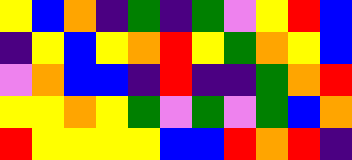[["yellow", "blue", "orange", "indigo", "green", "indigo", "green", "violet", "yellow", "red", "blue"], ["indigo", "yellow", "blue", "yellow", "orange", "red", "yellow", "green", "orange", "yellow", "blue"], ["violet", "orange", "blue", "blue", "indigo", "red", "indigo", "indigo", "green", "orange", "red"], ["yellow", "yellow", "orange", "yellow", "green", "violet", "green", "violet", "green", "blue", "orange"], ["red", "yellow", "yellow", "yellow", "yellow", "blue", "blue", "red", "orange", "red", "indigo"]]